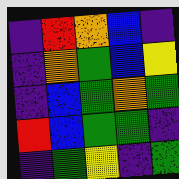[["indigo", "red", "orange", "blue", "indigo"], ["indigo", "orange", "green", "blue", "yellow"], ["indigo", "blue", "green", "orange", "green"], ["red", "blue", "green", "green", "indigo"], ["indigo", "green", "yellow", "indigo", "green"]]